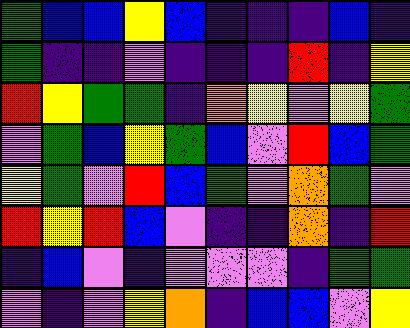[["green", "blue", "blue", "yellow", "blue", "indigo", "indigo", "indigo", "blue", "indigo"], ["green", "indigo", "indigo", "violet", "indigo", "indigo", "indigo", "red", "indigo", "yellow"], ["red", "yellow", "green", "green", "indigo", "orange", "yellow", "violet", "yellow", "green"], ["violet", "green", "blue", "yellow", "green", "blue", "violet", "red", "blue", "green"], ["yellow", "green", "violet", "red", "blue", "green", "violet", "orange", "green", "violet"], ["red", "yellow", "red", "blue", "violet", "indigo", "indigo", "orange", "indigo", "red"], ["indigo", "blue", "violet", "indigo", "violet", "violet", "violet", "indigo", "green", "green"], ["violet", "indigo", "violet", "yellow", "orange", "indigo", "blue", "blue", "violet", "yellow"]]